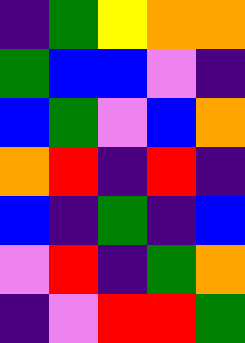[["indigo", "green", "yellow", "orange", "orange"], ["green", "blue", "blue", "violet", "indigo"], ["blue", "green", "violet", "blue", "orange"], ["orange", "red", "indigo", "red", "indigo"], ["blue", "indigo", "green", "indigo", "blue"], ["violet", "red", "indigo", "green", "orange"], ["indigo", "violet", "red", "red", "green"]]